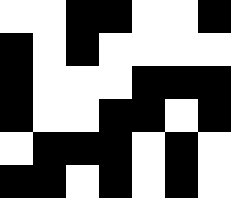[["white", "white", "black", "black", "white", "white", "black"], ["black", "white", "black", "white", "white", "white", "white"], ["black", "white", "white", "white", "black", "black", "black"], ["black", "white", "white", "black", "black", "white", "black"], ["white", "black", "black", "black", "white", "black", "white"], ["black", "black", "white", "black", "white", "black", "white"]]